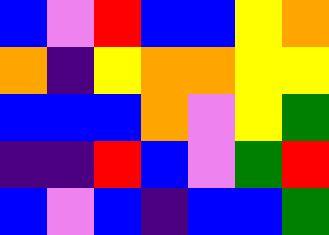[["blue", "violet", "red", "blue", "blue", "yellow", "orange"], ["orange", "indigo", "yellow", "orange", "orange", "yellow", "yellow"], ["blue", "blue", "blue", "orange", "violet", "yellow", "green"], ["indigo", "indigo", "red", "blue", "violet", "green", "red"], ["blue", "violet", "blue", "indigo", "blue", "blue", "green"]]